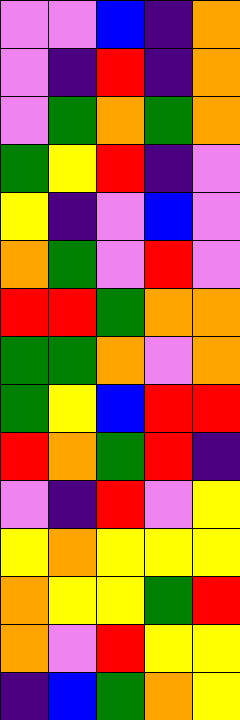[["violet", "violet", "blue", "indigo", "orange"], ["violet", "indigo", "red", "indigo", "orange"], ["violet", "green", "orange", "green", "orange"], ["green", "yellow", "red", "indigo", "violet"], ["yellow", "indigo", "violet", "blue", "violet"], ["orange", "green", "violet", "red", "violet"], ["red", "red", "green", "orange", "orange"], ["green", "green", "orange", "violet", "orange"], ["green", "yellow", "blue", "red", "red"], ["red", "orange", "green", "red", "indigo"], ["violet", "indigo", "red", "violet", "yellow"], ["yellow", "orange", "yellow", "yellow", "yellow"], ["orange", "yellow", "yellow", "green", "red"], ["orange", "violet", "red", "yellow", "yellow"], ["indigo", "blue", "green", "orange", "yellow"]]